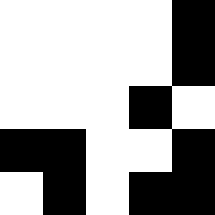[["white", "white", "white", "white", "black"], ["white", "white", "white", "white", "black"], ["white", "white", "white", "black", "white"], ["black", "black", "white", "white", "black"], ["white", "black", "white", "black", "black"]]